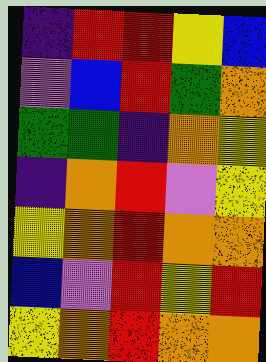[["indigo", "red", "red", "yellow", "blue"], ["violet", "blue", "red", "green", "orange"], ["green", "green", "indigo", "orange", "yellow"], ["indigo", "orange", "red", "violet", "yellow"], ["yellow", "orange", "red", "orange", "orange"], ["blue", "violet", "red", "yellow", "red"], ["yellow", "orange", "red", "orange", "orange"]]